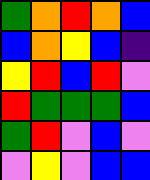[["green", "orange", "red", "orange", "blue"], ["blue", "orange", "yellow", "blue", "indigo"], ["yellow", "red", "blue", "red", "violet"], ["red", "green", "green", "green", "blue"], ["green", "red", "violet", "blue", "violet"], ["violet", "yellow", "violet", "blue", "blue"]]